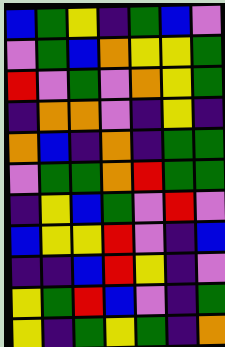[["blue", "green", "yellow", "indigo", "green", "blue", "violet"], ["violet", "green", "blue", "orange", "yellow", "yellow", "green"], ["red", "violet", "green", "violet", "orange", "yellow", "green"], ["indigo", "orange", "orange", "violet", "indigo", "yellow", "indigo"], ["orange", "blue", "indigo", "orange", "indigo", "green", "green"], ["violet", "green", "green", "orange", "red", "green", "green"], ["indigo", "yellow", "blue", "green", "violet", "red", "violet"], ["blue", "yellow", "yellow", "red", "violet", "indigo", "blue"], ["indigo", "indigo", "blue", "red", "yellow", "indigo", "violet"], ["yellow", "green", "red", "blue", "violet", "indigo", "green"], ["yellow", "indigo", "green", "yellow", "green", "indigo", "orange"]]